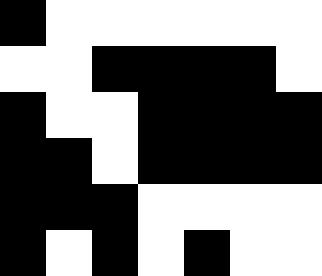[["black", "white", "white", "white", "white", "white", "white"], ["white", "white", "black", "black", "black", "black", "white"], ["black", "white", "white", "black", "black", "black", "black"], ["black", "black", "white", "black", "black", "black", "black"], ["black", "black", "black", "white", "white", "white", "white"], ["black", "white", "black", "white", "black", "white", "white"]]